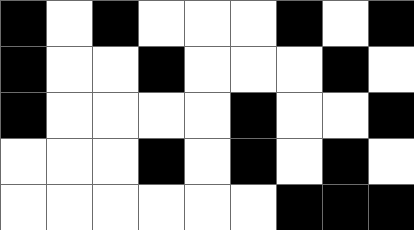[["black", "white", "black", "white", "white", "white", "black", "white", "black"], ["black", "white", "white", "black", "white", "white", "white", "black", "white"], ["black", "white", "white", "white", "white", "black", "white", "white", "black"], ["white", "white", "white", "black", "white", "black", "white", "black", "white"], ["white", "white", "white", "white", "white", "white", "black", "black", "black"]]